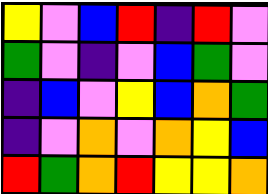[["yellow", "violet", "blue", "red", "indigo", "red", "violet"], ["green", "violet", "indigo", "violet", "blue", "green", "violet"], ["indigo", "blue", "violet", "yellow", "blue", "orange", "green"], ["indigo", "violet", "orange", "violet", "orange", "yellow", "blue"], ["red", "green", "orange", "red", "yellow", "yellow", "orange"]]